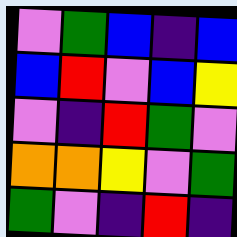[["violet", "green", "blue", "indigo", "blue"], ["blue", "red", "violet", "blue", "yellow"], ["violet", "indigo", "red", "green", "violet"], ["orange", "orange", "yellow", "violet", "green"], ["green", "violet", "indigo", "red", "indigo"]]